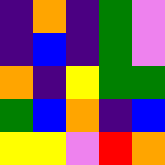[["indigo", "orange", "indigo", "green", "violet"], ["indigo", "blue", "indigo", "green", "violet"], ["orange", "indigo", "yellow", "green", "green"], ["green", "blue", "orange", "indigo", "blue"], ["yellow", "yellow", "violet", "red", "orange"]]